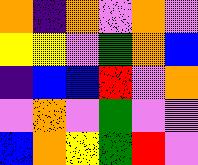[["orange", "indigo", "orange", "violet", "orange", "violet"], ["yellow", "yellow", "violet", "green", "orange", "blue"], ["indigo", "blue", "blue", "red", "violet", "orange"], ["violet", "orange", "violet", "green", "violet", "violet"], ["blue", "orange", "yellow", "green", "red", "violet"]]